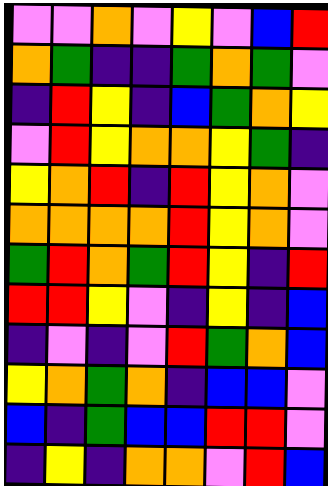[["violet", "violet", "orange", "violet", "yellow", "violet", "blue", "red"], ["orange", "green", "indigo", "indigo", "green", "orange", "green", "violet"], ["indigo", "red", "yellow", "indigo", "blue", "green", "orange", "yellow"], ["violet", "red", "yellow", "orange", "orange", "yellow", "green", "indigo"], ["yellow", "orange", "red", "indigo", "red", "yellow", "orange", "violet"], ["orange", "orange", "orange", "orange", "red", "yellow", "orange", "violet"], ["green", "red", "orange", "green", "red", "yellow", "indigo", "red"], ["red", "red", "yellow", "violet", "indigo", "yellow", "indigo", "blue"], ["indigo", "violet", "indigo", "violet", "red", "green", "orange", "blue"], ["yellow", "orange", "green", "orange", "indigo", "blue", "blue", "violet"], ["blue", "indigo", "green", "blue", "blue", "red", "red", "violet"], ["indigo", "yellow", "indigo", "orange", "orange", "violet", "red", "blue"]]